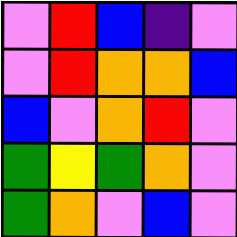[["violet", "red", "blue", "indigo", "violet"], ["violet", "red", "orange", "orange", "blue"], ["blue", "violet", "orange", "red", "violet"], ["green", "yellow", "green", "orange", "violet"], ["green", "orange", "violet", "blue", "violet"]]